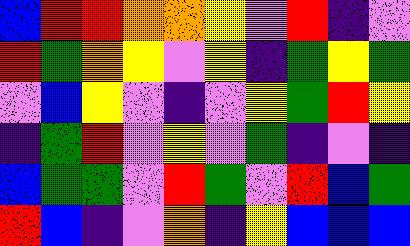[["blue", "red", "red", "orange", "orange", "yellow", "violet", "red", "indigo", "violet"], ["red", "green", "orange", "yellow", "violet", "yellow", "indigo", "green", "yellow", "green"], ["violet", "blue", "yellow", "violet", "indigo", "violet", "yellow", "green", "red", "yellow"], ["indigo", "green", "red", "violet", "yellow", "violet", "green", "indigo", "violet", "indigo"], ["blue", "green", "green", "violet", "red", "green", "violet", "red", "blue", "green"], ["red", "blue", "indigo", "violet", "orange", "indigo", "yellow", "blue", "blue", "blue"]]